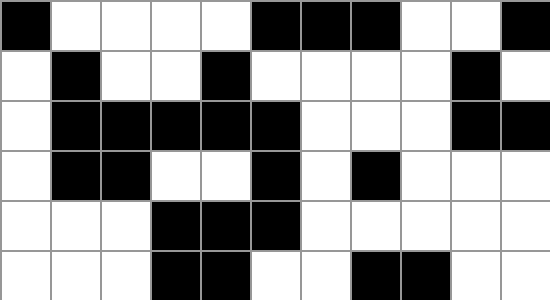[["black", "white", "white", "white", "white", "black", "black", "black", "white", "white", "black"], ["white", "black", "white", "white", "black", "white", "white", "white", "white", "black", "white"], ["white", "black", "black", "black", "black", "black", "white", "white", "white", "black", "black"], ["white", "black", "black", "white", "white", "black", "white", "black", "white", "white", "white"], ["white", "white", "white", "black", "black", "black", "white", "white", "white", "white", "white"], ["white", "white", "white", "black", "black", "white", "white", "black", "black", "white", "white"]]